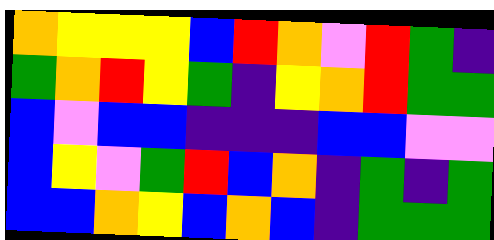[["orange", "yellow", "yellow", "yellow", "blue", "red", "orange", "violet", "red", "green", "indigo"], ["green", "orange", "red", "yellow", "green", "indigo", "yellow", "orange", "red", "green", "green"], ["blue", "violet", "blue", "blue", "indigo", "indigo", "indigo", "blue", "blue", "violet", "violet"], ["blue", "yellow", "violet", "green", "red", "blue", "orange", "indigo", "green", "indigo", "green"], ["blue", "blue", "orange", "yellow", "blue", "orange", "blue", "indigo", "green", "green", "green"]]